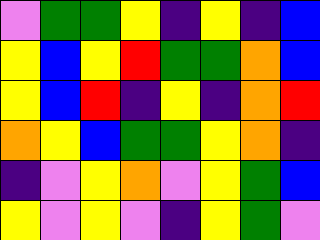[["violet", "green", "green", "yellow", "indigo", "yellow", "indigo", "blue"], ["yellow", "blue", "yellow", "red", "green", "green", "orange", "blue"], ["yellow", "blue", "red", "indigo", "yellow", "indigo", "orange", "red"], ["orange", "yellow", "blue", "green", "green", "yellow", "orange", "indigo"], ["indigo", "violet", "yellow", "orange", "violet", "yellow", "green", "blue"], ["yellow", "violet", "yellow", "violet", "indigo", "yellow", "green", "violet"]]